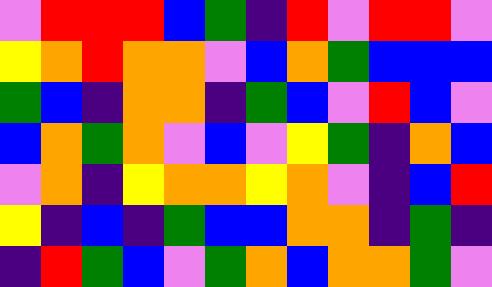[["violet", "red", "red", "red", "blue", "green", "indigo", "red", "violet", "red", "red", "violet"], ["yellow", "orange", "red", "orange", "orange", "violet", "blue", "orange", "green", "blue", "blue", "blue"], ["green", "blue", "indigo", "orange", "orange", "indigo", "green", "blue", "violet", "red", "blue", "violet"], ["blue", "orange", "green", "orange", "violet", "blue", "violet", "yellow", "green", "indigo", "orange", "blue"], ["violet", "orange", "indigo", "yellow", "orange", "orange", "yellow", "orange", "violet", "indigo", "blue", "red"], ["yellow", "indigo", "blue", "indigo", "green", "blue", "blue", "orange", "orange", "indigo", "green", "indigo"], ["indigo", "red", "green", "blue", "violet", "green", "orange", "blue", "orange", "orange", "green", "violet"]]